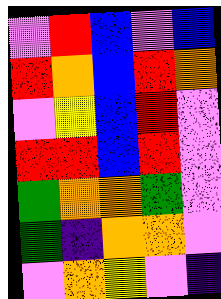[["violet", "red", "blue", "violet", "blue"], ["red", "orange", "blue", "red", "orange"], ["violet", "yellow", "blue", "red", "violet"], ["red", "red", "blue", "red", "violet"], ["green", "orange", "orange", "green", "violet"], ["green", "indigo", "orange", "orange", "violet"], ["violet", "orange", "yellow", "violet", "indigo"]]